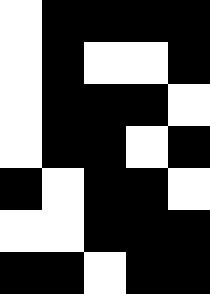[["white", "black", "black", "black", "black"], ["white", "black", "white", "white", "black"], ["white", "black", "black", "black", "white"], ["white", "black", "black", "white", "black"], ["black", "white", "black", "black", "white"], ["white", "white", "black", "black", "black"], ["black", "black", "white", "black", "black"]]